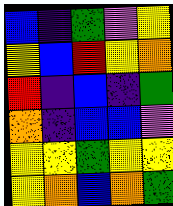[["blue", "indigo", "green", "violet", "yellow"], ["yellow", "blue", "red", "yellow", "orange"], ["red", "indigo", "blue", "indigo", "green"], ["orange", "indigo", "blue", "blue", "violet"], ["yellow", "yellow", "green", "yellow", "yellow"], ["yellow", "orange", "blue", "orange", "green"]]